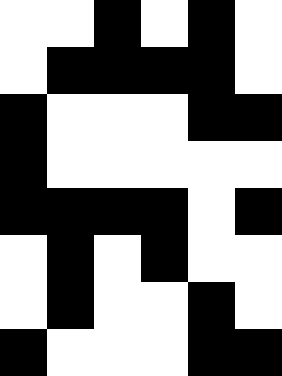[["white", "white", "black", "white", "black", "white"], ["white", "black", "black", "black", "black", "white"], ["black", "white", "white", "white", "black", "black"], ["black", "white", "white", "white", "white", "white"], ["black", "black", "black", "black", "white", "black"], ["white", "black", "white", "black", "white", "white"], ["white", "black", "white", "white", "black", "white"], ["black", "white", "white", "white", "black", "black"]]